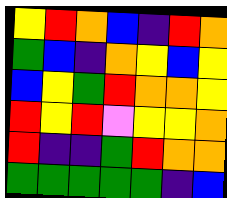[["yellow", "red", "orange", "blue", "indigo", "red", "orange"], ["green", "blue", "indigo", "orange", "yellow", "blue", "yellow"], ["blue", "yellow", "green", "red", "orange", "orange", "yellow"], ["red", "yellow", "red", "violet", "yellow", "yellow", "orange"], ["red", "indigo", "indigo", "green", "red", "orange", "orange"], ["green", "green", "green", "green", "green", "indigo", "blue"]]